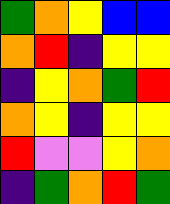[["green", "orange", "yellow", "blue", "blue"], ["orange", "red", "indigo", "yellow", "yellow"], ["indigo", "yellow", "orange", "green", "red"], ["orange", "yellow", "indigo", "yellow", "yellow"], ["red", "violet", "violet", "yellow", "orange"], ["indigo", "green", "orange", "red", "green"]]